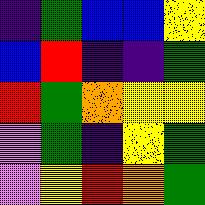[["indigo", "green", "blue", "blue", "yellow"], ["blue", "red", "indigo", "indigo", "green"], ["red", "green", "orange", "yellow", "yellow"], ["violet", "green", "indigo", "yellow", "green"], ["violet", "yellow", "red", "orange", "green"]]